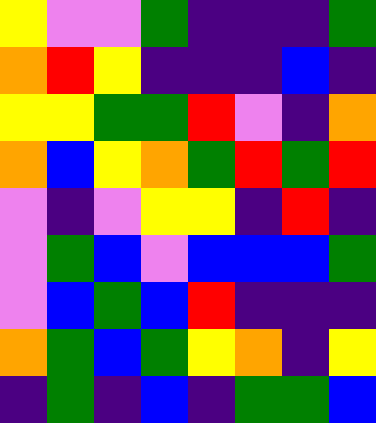[["yellow", "violet", "violet", "green", "indigo", "indigo", "indigo", "green"], ["orange", "red", "yellow", "indigo", "indigo", "indigo", "blue", "indigo"], ["yellow", "yellow", "green", "green", "red", "violet", "indigo", "orange"], ["orange", "blue", "yellow", "orange", "green", "red", "green", "red"], ["violet", "indigo", "violet", "yellow", "yellow", "indigo", "red", "indigo"], ["violet", "green", "blue", "violet", "blue", "blue", "blue", "green"], ["violet", "blue", "green", "blue", "red", "indigo", "indigo", "indigo"], ["orange", "green", "blue", "green", "yellow", "orange", "indigo", "yellow"], ["indigo", "green", "indigo", "blue", "indigo", "green", "green", "blue"]]